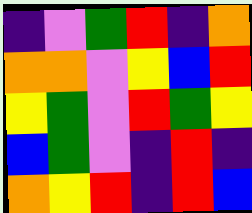[["indigo", "violet", "green", "red", "indigo", "orange"], ["orange", "orange", "violet", "yellow", "blue", "red"], ["yellow", "green", "violet", "red", "green", "yellow"], ["blue", "green", "violet", "indigo", "red", "indigo"], ["orange", "yellow", "red", "indigo", "red", "blue"]]